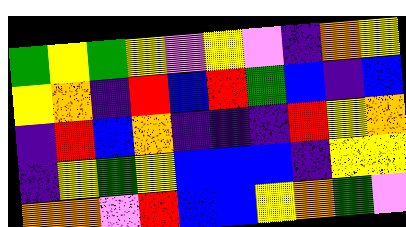[["green", "yellow", "green", "yellow", "violet", "yellow", "violet", "indigo", "orange", "yellow"], ["yellow", "orange", "indigo", "red", "blue", "red", "green", "blue", "indigo", "blue"], ["indigo", "red", "blue", "orange", "indigo", "indigo", "indigo", "red", "yellow", "orange"], ["indigo", "yellow", "green", "yellow", "blue", "blue", "blue", "indigo", "yellow", "yellow"], ["orange", "orange", "violet", "red", "blue", "blue", "yellow", "orange", "green", "violet"]]